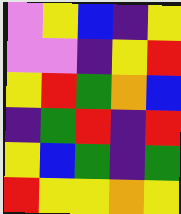[["violet", "yellow", "blue", "indigo", "yellow"], ["violet", "violet", "indigo", "yellow", "red"], ["yellow", "red", "green", "orange", "blue"], ["indigo", "green", "red", "indigo", "red"], ["yellow", "blue", "green", "indigo", "green"], ["red", "yellow", "yellow", "orange", "yellow"]]